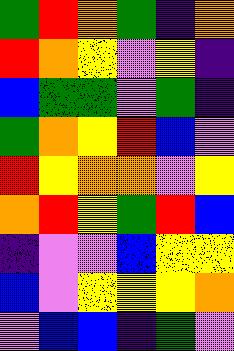[["green", "red", "orange", "green", "indigo", "orange"], ["red", "orange", "yellow", "violet", "yellow", "indigo"], ["blue", "green", "green", "violet", "green", "indigo"], ["green", "orange", "yellow", "red", "blue", "violet"], ["red", "yellow", "orange", "orange", "violet", "yellow"], ["orange", "red", "yellow", "green", "red", "blue"], ["indigo", "violet", "violet", "blue", "yellow", "yellow"], ["blue", "violet", "yellow", "yellow", "yellow", "orange"], ["violet", "blue", "blue", "indigo", "green", "violet"]]